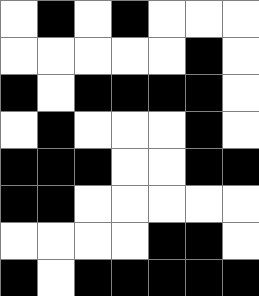[["white", "black", "white", "black", "white", "white", "white"], ["white", "white", "white", "white", "white", "black", "white"], ["black", "white", "black", "black", "black", "black", "white"], ["white", "black", "white", "white", "white", "black", "white"], ["black", "black", "black", "white", "white", "black", "black"], ["black", "black", "white", "white", "white", "white", "white"], ["white", "white", "white", "white", "black", "black", "white"], ["black", "white", "black", "black", "black", "black", "black"]]